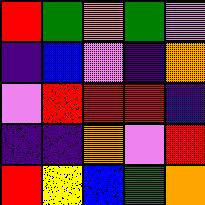[["red", "green", "orange", "green", "violet"], ["indigo", "blue", "violet", "indigo", "orange"], ["violet", "red", "red", "red", "indigo"], ["indigo", "indigo", "orange", "violet", "red"], ["red", "yellow", "blue", "green", "orange"]]